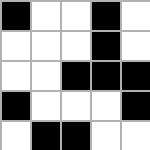[["black", "white", "white", "black", "white"], ["white", "white", "white", "black", "white"], ["white", "white", "black", "black", "black"], ["black", "white", "white", "white", "black"], ["white", "black", "black", "white", "white"]]